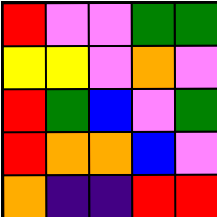[["red", "violet", "violet", "green", "green"], ["yellow", "yellow", "violet", "orange", "violet"], ["red", "green", "blue", "violet", "green"], ["red", "orange", "orange", "blue", "violet"], ["orange", "indigo", "indigo", "red", "red"]]